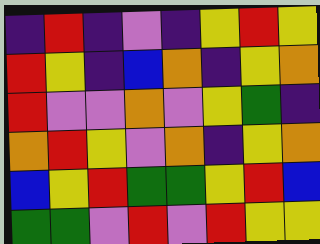[["indigo", "red", "indigo", "violet", "indigo", "yellow", "red", "yellow"], ["red", "yellow", "indigo", "blue", "orange", "indigo", "yellow", "orange"], ["red", "violet", "violet", "orange", "violet", "yellow", "green", "indigo"], ["orange", "red", "yellow", "violet", "orange", "indigo", "yellow", "orange"], ["blue", "yellow", "red", "green", "green", "yellow", "red", "blue"], ["green", "green", "violet", "red", "violet", "red", "yellow", "yellow"]]